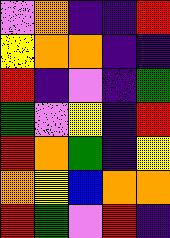[["violet", "orange", "indigo", "indigo", "red"], ["yellow", "orange", "orange", "indigo", "indigo"], ["red", "indigo", "violet", "indigo", "green"], ["green", "violet", "yellow", "indigo", "red"], ["red", "orange", "green", "indigo", "yellow"], ["orange", "yellow", "blue", "orange", "orange"], ["red", "green", "violet", "red", "indigo"]]